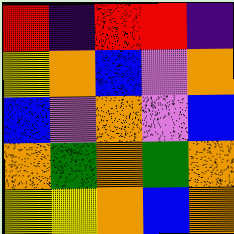[["red", "indigo", "red", "red", "indigo"], ["yellow", "orange", "blue", "violet", "orange"], ["blue", "violet", "orange", "violet", "blue"], ["orange", "green", "orange", "green", "orange"], ["yellow", "yellow", "orange", "blue", "orange"]]